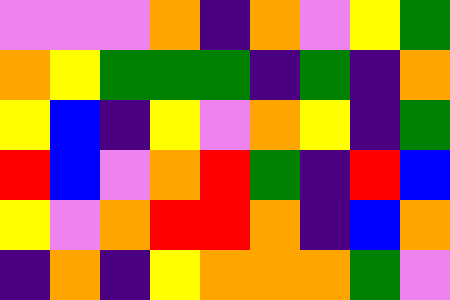[["violet", "violet", "violet", "orange", "indigo", "orange", "violet", "yellow", "green"], ["orange", "yellow", "green", "green", "green", "indigo", "green", "indigo", "orange"], ["yellow", "blue", "indigo", "yellow", "violet", "orange", "yellow", "indigo", "green"], ["red", "blue", "violet", "orange", "red", "green", "indigo", "red", "blue"], ["yellow", "violet", "orange", "red", "red", "orange", "indigo", "blue", "orange"], ["indigo", "orange", "indigo", "yellow", "orange", "orange", "orange", "green", "violet"]]